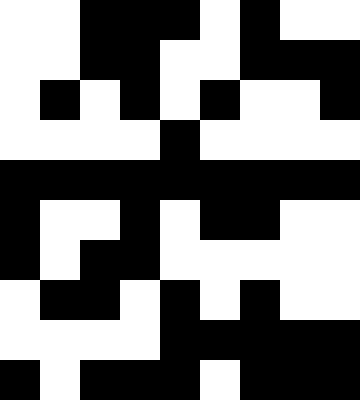[["white", "white", "black", "black", "black", "white", "black", "white", "white"], ["white", "white", "black", "black", "white", "white", "black", "black", "black"], ["white", "black", "white", "black", "white", "black", "white", "white", "black"], ["white", "white", "white", "white", "black", "white", "white", "white", "white"], ["black", "black", "black", "black", "black", "black", "black", "black", "black"], ["black", "white", "white", "black", "white", "black", "black", "white", "white"], ["black", "white", "black", "black", "white", "white", "white", "white", "white"], ["white", "black", "black", "white", "black", "white", "black", "white", "white"], ["white", "white", "white", "white", "black", "black", "black", "black", "black"], ["black", "white", "black", "black", "black", "white", "black", "black", "black"]]